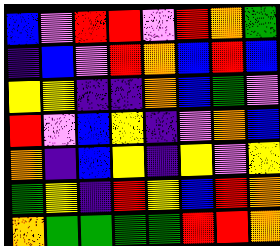[["blue", "violet", "red", "red", "violet", "red", "orange", "green"], ["indigo", "blue", "violet", "red", "orange", "blue", "red", "blue"], ["yellow", "yellow", "indigo", "indigo", "orange", "blue", "green", "violet"], ["red", "violet", "blue", "yellow", "indigo", "violet", "orange", "blue"], ["orange", "indigo", "blue", "yellow", "indigo", "yellow", "violet", "yellow"], ["green", "yellow", "indigo", "red", "yellow", "blue", "red", "orange"], ["orange", "green", "green", "green", "green", "red", "red", "orange"]]